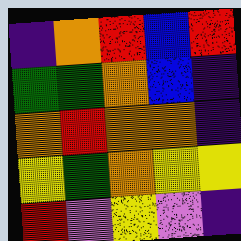[["indigo", "orange", "red", "blue", "red"], ["green", "green", "orange", "blue", "indigo"], ["orange", "red", "orange", "orange", "indigo"], ["yellow", "green", "orange", "yellow", "yellow"], ["red", "violet", "yellow", "violet", "indigo"]]